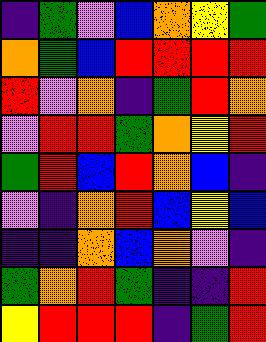[["indigo", "green", "violet", "blue", "orange", "yellow", "green"], ["orange", "green", "blue", "red", "red", "red", "red"], ["red", "violet", "orange", "indigo", "green", "red", "orange"], ["violet", "red", "red", "green", "orange", "yellow", "red"], ["green", "red", "blue", "red", "orange", "blue", "indigo"], ["violet", "indigo", "orange", "red", "blue", "yellow", "blue"], ["indigo", "indigo", "orange", "blue", "orange", "violet", "indigo"], ["green", "orange", "red", "green", "indigo", "indigo", "red"], ["yellow", "red", "red", "red", "indigo", "green", "red"]]